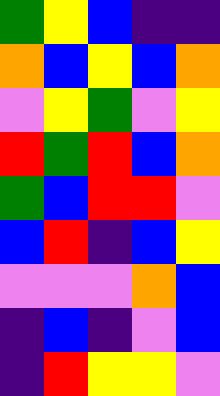[["green", "yellow", "blue", "indigo", "indigo"], ["orange", "blue", "yellow", "blue", "orange"], ["violet", "yellow", "green", "violet", "yellow"], ["red", "green", "red", "blue", "orange"], ["green", "blue", "red", "red", "violet"], ["blue", "red", "indigo", "blue", "yellow"], ["violet", "violet", "violet", "orange", "blue"], ["indigo", "blue", "indigo", "violet", "blue"], ["indigo", "red", "yellow", "yellow", "violet"]]